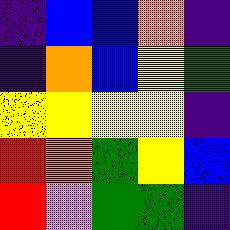[["indigo", "blue", "blue", "orange", "indigo"], ["indigo", "orange", "blue", "yellow", "green"], ["yellow", "yellow", "yellow", "yellow", "indigo"], ["red", "orange", "green", "yellow", "blue"], ["red", "violet", "green", "green", "indigo"]]